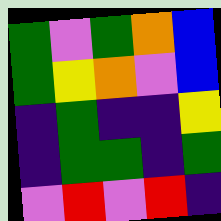[["green", "violet", "green", "orange", "blue"], ["green", "yellow", "orange", "violet", "blue"], ["indigo", "green", "indigo", "indigo", "yellow"], ["indigo", "green", "green", "indigo", "green"], ["violet", "red", "violet", "red", "indigo"]]